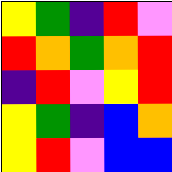[["yellow", "green", "indigo", "red", "violet"], ["red", "orange", "green", "orange", "red"], ["indigo", "red", "violet", "yellow", "red"], ["yellow", "green", "indigo", "blue", "orange"], ["yellow", "red", "violet", "blue", "blue"]]